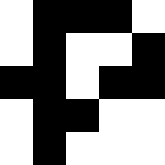[["white", "black", "black", "black", "white"], ["white", "black", "white", "white", "black"], ["black", "black", "white", "black", "black"], ["white", "black", "black", "white", "white"], ["white", "black", "white", "white", "white"]]